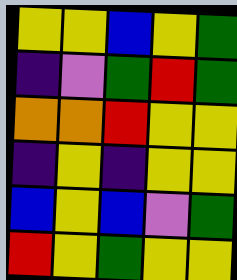[["yellow", "yellow", "blue", "yellow", "green"], ["indigo", "violet", "green", "red", "green"], ["orange", "orange", "red", "yellow", "yellow"], ["indigo", "yellow", "indigo", "yellow", "yellow"], ["blue", "yellow", "blue", "violet", "green"], ["red", "yellow", "green", "yellow", "yellow"]]